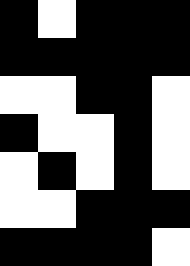[["black", "white", "black", "black", "black"], ["black", "black", "black", "black", "black"], ["white", "white", "black", "black", "white"], ["black", "white", "white", "black", "white"], ["white", "black", "white", "black", "white"], ["white", "white", "black", "black", "black"], ["black", "black", "black", "black", "white"]]